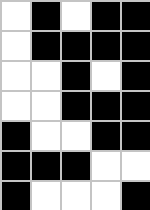[["white", "black", "white", "black", "black"], ["white", "black", "black", "black", "black"], ["white", "white", "black", "white", "black"], ["white", "white", "black", "black", "black"], ["black", "white", "white", "black", "black"], ["black", "black", "black", "white", "white"], ["black", "white", "white", "white", "black"]]